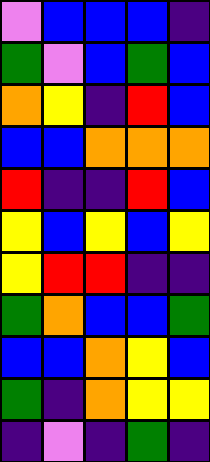[["violet", "blue", "blue", "blue", "indigo"], ["green", "violet", "blue", "green", "blue"], ["orange", "yellow", "indigo", "red", "blue"], ["blue", "blue", "orange", "orange", "orange"], ["red", "indigo", "indigo", "red", "blue"], ["yellow", "blue", "yellow", "blue", "yellow"], ["yellow", "red", "red", "indigo", "indigo"], ["green", "orange", "blue", "blue", "green"], ["blue", "blue", "orange", "yellow", "blue"], ["green", "indigo", "orange", "yellow", "yellow"], ["indigo", "violet", "indigo", "green", "indigo"]]